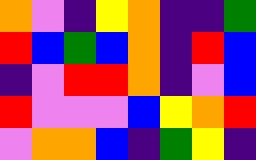[["orange", "violet", "indigo", "yellow", "orange", "indigo", "indigo", "green"], ["red", "blue", "green", "blue", "orange", "indigo", "red", "blue"], ["indigo", "violet", "red", "red", "orange", "indigo", "violet", "blue"], ["red", "violet", "violet", "violet", "blue", "yellow", "orange", "red"], ["violet", "orange", "orange", "blue", "indigo", "green", "yellow", "indigo"]]